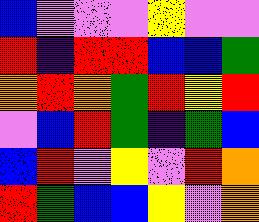[["blue", "violet", "violet", "violet", "yellow", "violet", "violet"], ["red", "indigo", "red", "red", "blue", "blue", "green"], ["orange", "red", "orange", "green", "red", "yellow", "red"], ["violet", "blue", "red", "green", "indigo", "green", "blue"], ["blue", "red", "violet", "yellow", "violet", "red", "orange"], ["red", "green", "blue", "blue", "yellow", "violet", "orange"]]